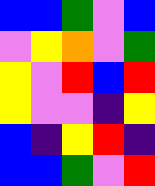[["blue", "blue", "green", "violet", "blue"], ["violet", "yellow", "orange", "violet", "green"], ["yellow", "violet", "red", "blue", "red"], ["yellow", "violet", "violet", "indigo", "yellow"], ["blue", "indigo", "yellow", "red", "indigo"], ["blue", "blue", "green", "violet", "red"]]